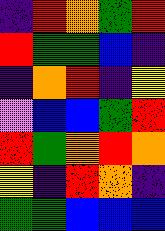[["indigo", "red", "orange", "green", "red"], ["red", "green", "green", "blue", "indigo"], ["indigo", "orange", "red", "indigo", "yellow"], ["violet", "blue", "blue", "green", "red"], ["red", "green", "orange", "red", "orange"], ["yellow", "indigo", "red", "orange", "indigo"], ["green", "green", "blue", "blue", "blue"]]